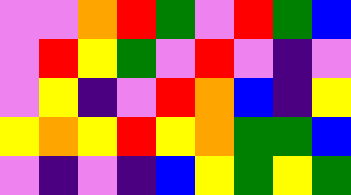[["violet", "violet", "orange", "red", "green", "violet", "red", "green", "blue"], ["violet", "red", "yellow", "green", "violet", "red", "violet", "indigo", "violet"], ["violet", "yellow", "indigo", "violet", "red", "orange", "blue", "indigo", "yellow"], ["yellow", "orange", "yellow", "red", "yellow", "orange", "green", "green", "blue"], ["violet", "indigo", "violet", "indigo", "blue", "yellow", "green", "yellow", "green"]]